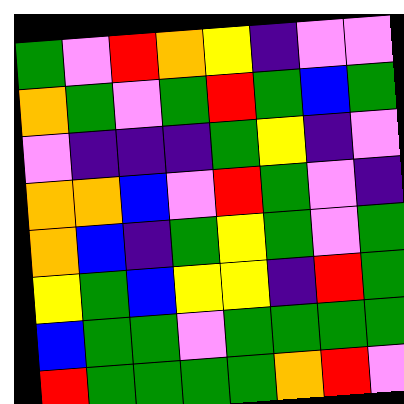[["green", "violet", "red", "orange", "yellow", "indigo", "violet", "violet"], ["orange", "green", "violet", "green", "red", "green", "blue", "green"], ["violet", "indigo", "indigo", "indigo", "green", "yellow", "indigo", "violet"], ["orange", "orange", "blue", "violet", "red", "green", "violet", "indigo"], ["orange", "blue", "indigo", "green", "yellow", "green", "violet", "green"], ["yellow", "green", "blue", "yellow", "yellow", "indigo", "red", "green"], ["blue", "green", "green", "violet", "green", "green", "green", "green"], ["red", "green", "green", "green", "green", "orange", "red", "violet"]]